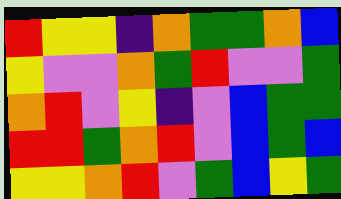[["red", "yellow", "yellow", "indigo", "orange", "green", "green", "orange", "blue"], ["yellow", "violet", "violet", "orange", "green", "red", "violet", "violet", "green"], ["orange", "red", "violet", "yellow", "indigo", "violet", "blue", "green", "green"], ["red", "red", "green", "orange", "red", "violet", "blue", "green", "blue"], ["yellow", "yellow", "orange", "red", "violet", "green", "blue", "yellow", "green"]]